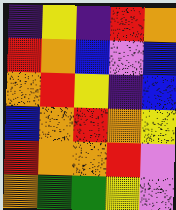[["indigo", "yellow", "indigo", "red", "orange"], ["red", "orange", "blue", "violet", "blue"], ["orange", "red", "yellow", "indigo", "blue"], ["blue", "orange", "red", "orange", "yellow"], ["red", "orange", "orange", "red", "violet"], ["orange", "green", "green", "yellow", "violet"]]